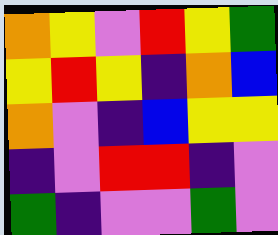[["orange", "yellow", "violet", "red", "yellow", "green"], ["yellow", "red", "yellow", "indigo", "orange", "blue"], ["orange", "violet", "indigo", "blue", "yellow", "yellow"], ["indigo", "violet", "red", "red", "indigo", "violet"], ["green", "indigo", "violet", "violet", "green", "violet"]]